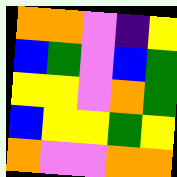[["orange", "orange", "violet", "indigo", "yellow"], ["blue", "green", "violet", "blue", "green"], ["yellow", "yellow", "violet", "orange", "green"], ["blue", "yellow", "yellow", "green", "yellow"], ["orange", "violet", "violet", "orange", "orange"]]